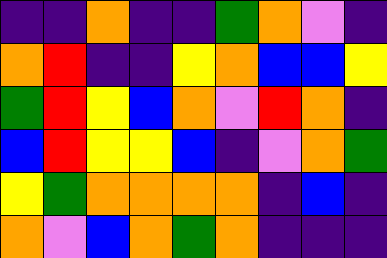[["indigo", "indigo", "orange", "indigo", "indigo", "green", "orange", "violet", "indigo"], ["orange", "red", "indigo", "indigo", "yellow", "orange", "blue", "blue", "yellow"], ["green", "red", "yellow", "blue", "orange", "violet", "red", "orange", "indigo"], ["blue", "red", "yellow", "yellow", "blue", "indigo", "violet", "orange", "green"], ["yellow", "green", "orange", "orange", "orange", "orange", "indigo", "blue", "indigo"], ["orange", "violet", "blue", "orange", "green", "orange", "indigo", "indigo", "indigo"]]